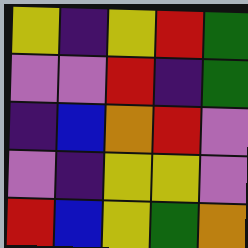[["yellow", "indigo", "yellow", "red", "green"], ["violet", "violet", "red", "indigo", "green"], ["indigo", "blue", "orange", "red", "violet"], ["violet", "indigo", "yellow", "yellow", "violet"], ["red", "blue", "yellow", "green", "orange"]]